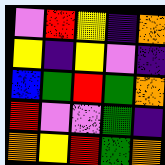[["violet", "red", "yellow", "indigo", "orange"], ["yellow", "indigo", "yellow", "violet", "indigo"], ["blue", "green", "red", "green", "orange"], ["red", "violet", "violet", "green", "indigo"], ["orange", "yellow", "red", "green", "orange"]]